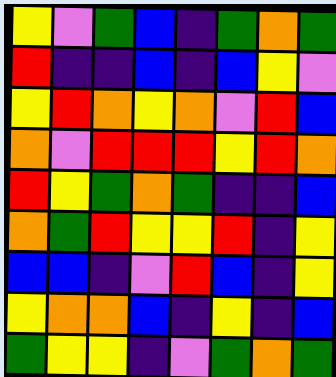[["yellow", "violet", "green", "blue", "indigo", "green", "orange", "green"], ["red", "indigo", "indigo", "blue", "indigo", "blue", "yellow", "violet"], ["yellow", "red", "orange", "yellow", "orange", "violet", "red", "blue"], ["orange", "violet", "red", "red", "red", "yellow", "red", "orange"], ["red", "yellow", "green", "orange", "green", "indigo", "indigo", "blue"], ["orange", "green", "red", "yellow", "yellow", "red", "indigo", "yellow"], ["blue", "blue", "indigo", "violet", "red", "blue", "indigo", "yellow"], ["yellow", "orange", "orange", "blue", "indigo", "yellow", "indigo", "blue"], ["green", "yellow", "yellow", "indigo", "violet", "green", "orange", "green"]]